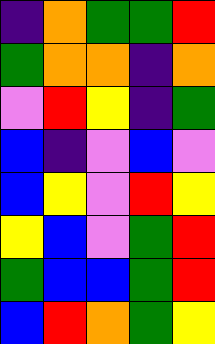[["indigo", "orange", "green", "green", "red"], ["green", "orange", "orange", "indigo", "orange"], ["violet", "red", "yellow", "indigo", "green"], ["blue", "indigo", "violet", "blue", "violet"], ["blue", "yellow", "violet", "red", "yellow"], ["yellow", "blue", "violet", "green", "red"], ["green", "blue", "blue", "green", "red"], ["blue", "red", "orange", "green", "yellow"]]